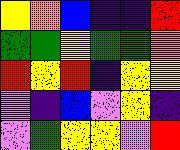[["yellow", "orange", "blue", "indigo", "indigo", "red"], ["green", "green", "yellow", "green", "green", "orange"], ["red", "yellow", "red", "indigo", "yellow", "yellow"], ["violet", "indigo", "blue", "violet", "yellow", "indigo"], ["violet", "green", "yellow", "yellow", "violet", "red"]]